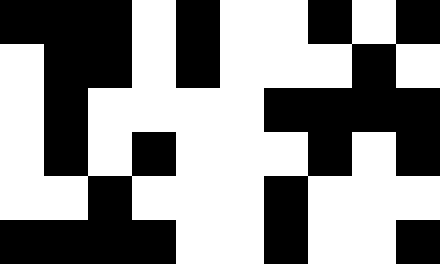[["black", "black", "black", "white", "black", "white", "white", "black", "white", "black"], ["white", "black", "black", "white", "black", "white", "white", "white", "black", "white"], ["white", "black", "white", "white", "white", "white", "black", "black", "black", "black"], ["white", "black", "white", "black", "white", "white", "white", "black", "white", "black"], ["white", "white", "black", "white", "white", "white", "black", "white", "white", "white"], ["black", "black", "black", "black", "white", "white", "black", "white", "white", "black"]]